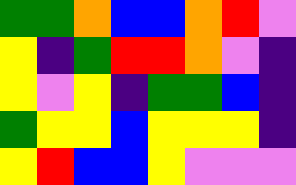[["green", "green", "orange", "blue", "blue", "orange", "red", "violet"], ["yellow", "indigo", "green", "red", "red", "orange", "violet", "indigo"], ["yellow", "violet", "yellow", "indigo", "green", "green", "blue", "indigo"], ["green", "yellow", "yellow", "blue", "yellow", "yellow", "yellow", "indigo"], ["yellow", "red", "blue", "blue", "yellow", "violet", "violet", "violet"]]